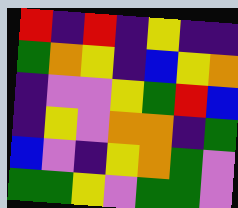[["red", "indigo", "red", "indigo", "yellow", "indigo", "indigo"], ["green", "orange", "yellow", "indigo", "blue", "yellow", "orange"], ["indigo", "violet", "violet", "yellow", "green", "red", "blue"], ["indigo", "yellow", "violet", "orange", "orange", "indigo", "green"], ["blue", "violet", "indigo", "yellow", "orange", "green", "violet"], ["green", "green", "yellow", "violet", "green", "green", "violet"]]